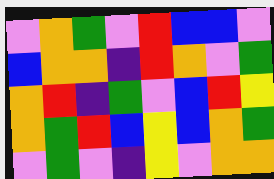[["violet", "orange", "green", "violet", "red", "blue", "blue", "violet"], ["blue", "orange", "orange", "indigo", "red", "orange", "violet", "green"], ["orange", "red", "indigo", "green", "violet", "blue", "red", "yellow"], ["orange", "green", "red", "blue", "yellow", "blue", "orange", "green"], ["violet", "green", "violet", "indigo", "yellow", "violet", "orange", "orange"]]